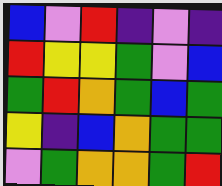[["blue", "violet", "red", "indigo", "violet", "indigo"], ["red", "yellow", "yellow", "green", "violet", "blue"], ["green", "red", "orange", "green", "blue", "green"], ["yellow", "indigo", "blue", "orange", "green", "green"], ["violet", "green", "orange", "orange", "green", "red"]]